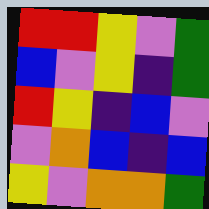[["red", "red", "yellow", "violet", "green"], ["blue", "violet", "yellow", "indigo", "green"], ["red", "yellow", "indigo", "blue", "violet"], ["violet", "orange", "blue", "indigo", "blue"], ["yellow", "violet", "orange", "orange", "green"]]